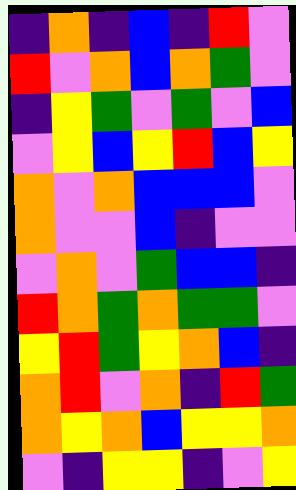[["indigo", "orange", "indigo", "blue", "indigo", "red", "violet"], ["red", "violet", "orange", "blue", "orange", "green", "violet"], ["indigo", "yellow", "green", "violet", "green", "violet", "blue"], ["violet", "yellow", "blue", "yellow", "red", "blue", "yellow"], ["orange", "violet", "orange", "blue", "blue", "blue", "violet"], ["orange", "violet", "violet", "blue", "indigo", "violet", "violet"], ["violet", "orange", "violet", "green", "blue", "blue", "indigo"], ["red", "orange", "green", "orange", "green", "green", "violet"], ["yellow", "red", "green", "yellow", "orange", "blue", "indigo"], ["orange", "red", "violet", "orange", "indigo", "red", "green"], ["orange", "yellow", "orange", "blue", "yellow", "yellow", "orange"], ["violet", "indigo", "yellow", "yellow", "indigo", "violet", "yellow"]]